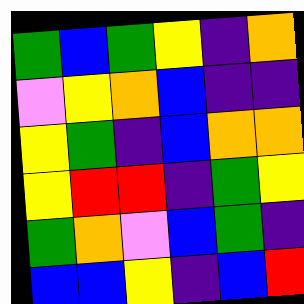[["green", "blue", "green", "yellow", "indigo", "orange"], ["violet", "yellow", "orange", "blue", "indigo", "indigo"], ["yellow", "green", "indigo", "blue", "orange", "orange"], ["yellow", "red", "red", "indigo", "green", "yellow"], ["green", "orange", "violet", "blue", "green", "indigo"], ["blue", "blue", "yellow", "indigo", "blue", "red"]]